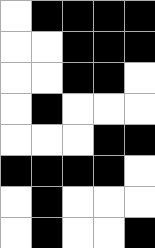[["white", "black", "black", "black", "black"], ["white", "white", "black", "black", "black"], ["white", "white", "black", "black", "white"], ["white", "black", "white", "white", "white"], ["white", "white", "white", "black", "black"], ["black", "black", "black", "black", "white"], ["white", "black", "white", "white", "white"], ["white", "black", "white", "white", "black"]]